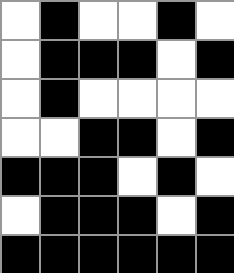[["white", "black", "white", "white", "black", "white"], ["white", "black", "black", "black", "white", "black"], ["white", "black", "white", "white", "white", "white"], ["white", "white", "black", "black", "white", "black"], ["black", "black", "black", "white", "black", "white"], ["white", "black", "black", "black", "white", "black"], ["black", "black", "black", "black", "black", "black"]]